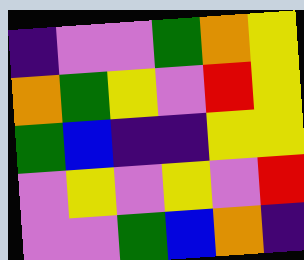[["indigo", "violet", "violet", "green", "orange", "yellow"], ["orange", "green", "yellow", "violet", "red", "yellow"], ["green", "blue", "indigo", "indigo", "yellow", "yellow"], ["violet", "yellow", "violet", "yellow", "violet", "red"], ["violet", "violet", "green", "blue", "orange", "indigo"]]